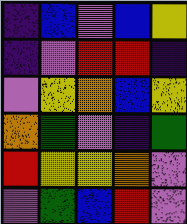[["indigo", "blue", "violet", "blue", "yellow"], ["indigo", "violet", "red", "red", "indigo"], ["violet", "yellow", "orange", "blue", "yellow"], ["orange", "green", "violet", "indigo", "green"], ["red", "yellow", "yellow", "orange", "violet"], ["violet", "green", "blue", "red", "violet"]]